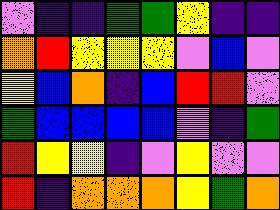[["violet", "indigo", "indigo", "green", "green", "yellow", "indigo", "indigo"], ["orange", "red", "yellow", "yellow", "yellow", "violet", "blue", "violet"], ["yellow", "blue", "orange", "indigo", "blue", "red", "red", "violet"], ["green", "blue", "blue", "blue", "blue", "violet", "indigo", "green"], ["red", "yellow", "yellow", "indigo", "violet", "yellow", "violet", "violet"], ["red", "indigo", "orange", "orange", "orange", "yellow", "green", "orange"]]